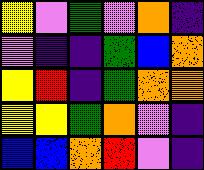[["yellow", "violet", "green", "violet", "orange", "indigo"], ["violet", "indigo", "indigo", "green", "blue", "orange"], ["yellow", "red", "indigo", "green", "orange", "orange"], ["yellow", "yellow", "green", "orange", "violet", "indigo"], ["blue", "blue", "orange", "red", "violet", "indigo"]]